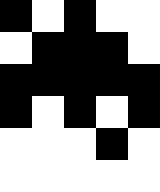[["black", "white", "black", "white", "white"], ["white", "black", "black", "black", "white"], ["black", "black", "black", "black", "black"], ["black", "white", "black", "white", "black"], ["white", "white", "white", "black", "white"], ["white", "white", "white", "white", "white"]]